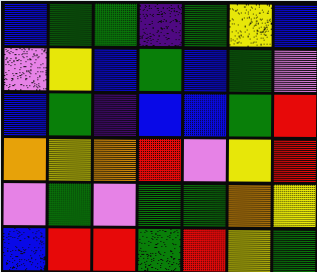[["blue", "green", "green", "indigo", "green", "yellow", "blue"], ["violet", "yellow", "blue", "green", "blue", "green", "violet"], ["blue", "green", "indigo", "blue", "blue", "green", "red"], ["orange", "yellow", "orange", "red", "violet", "yellow", "red"], ["violet", "green", "violet", "green", "green", "orange", "yellow"], ["blue", "red", "red", "green", "red", "yellow", "green"]]